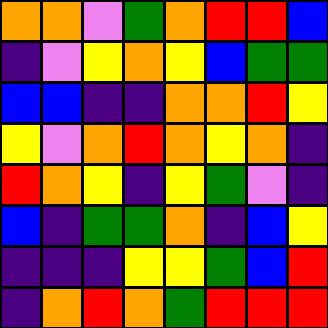[["orange", "orange", "violet", "green", "orange", "red", "red", "blue"], ["indigo", "violet", "yellow", "orange", "yellow", "blue", "green", "green"], ["blue", "blue", "indigo", "indigo", "orange", "orange", "red", "yellow"], ["yellow", "violet", "orange", "red", "orange", "yellow", "orange", "indigo"], ["red", "orange", "yellow", "indigo", "yellow", "green", "violet", "indigo"], ["blue", "indigo", "green", "green", "orange", "indigo", "blue", "yellow"], ["indigo", "indigo", "indigo", "yellow", "yellow", "green", "blue", "red"], ["indigo", "orange", "red", "orange", "green", "red", "red", "red"]]